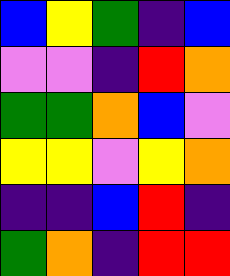[["blue", "yellow", "green", "indigo", "blue"], ["violet", "violet", "indigo", "red", "orange"], ["green", "green", "orange", "blue", "violet"], ["yellow", "yellow", "violet", "yellow", "orange"], ["indigo", "indigo", "blue", "red", "indigo"], ["green", "orange", "indigo", "red", "red"]]